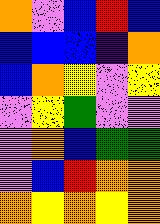[["orange", "violet", "blue", "red", "blue"], ["blue", "blue", "blue", "indigo", "orange"], ["blue", "orange", "yellow", "violet", "yellow"], ["violet", "yellow", "green", "violet", "violet"], ["violet", "orange", "blue", "green", "green"], ["violet", "blue", "red", "orange", "orange"], ["orange", "yellow", "orange", "yellow", "orange"]]